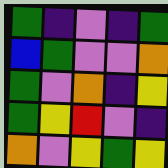[["green", "indigo", "violet", "indigo", "green"], ["blue", "green", "violet", "violet", "orange"], ["green", "violet", "orange", "indigo", "yellow"], ["green", "yellow", "red", "violet", "indigo"], ["orange", "violet", "yellow", "green", "yellow"]]